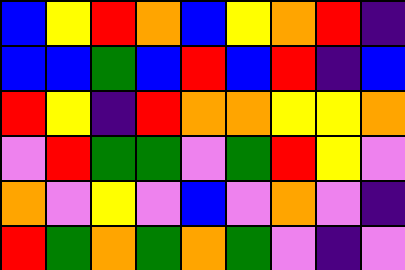[["blue", "yellow", "red", "orange", "blue", "yellow", "orange", "red", "indigo"], ["blue", "blue", "green", "blue", "red", "blue", "red", "indigo", "blue"], ["red", "yellow", "indigo", "red", "orange", "orange", "yellow", "yellow", "orange"], ["violet", "red", "green", "green", "violet", "green", "red", "yellow", "violet"], ["orange", "violet", "yellow", "violet", "blue", "violet", "orange", "violet", "indigo"], ["red", "green", "orange", "green", "orange", "green", "violet", "indigo", "violet"]]